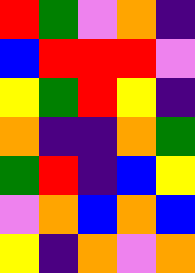[["red", "green", "violet", "orange", "indigo"], ["blue", "red", "red", "red", "violet"], ["yellow", "green", "red", "yellow", "indigo"], ["orange", "indigo", "indigo", "orange", "green"], ["green", "red", "indigo", "blue", "yellow"], ["violet", "orange", "blue", "orange", "blue"], ["yellow", "indigo", "orange", "violet", "orange"]]